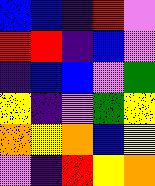[["blue", "blue", "indigo", "red", "violet"], ["red", "red", "indigo", "blue", "violet"], ["indigo", "blue", "blue", "violet", "green"], ["yellow", "indigo", "violet", "green", "yellow"], ["orange", "yellow", "orange", "blue", "yellow"], ["violet", "indigo", "red", "yellow", "orange"]]